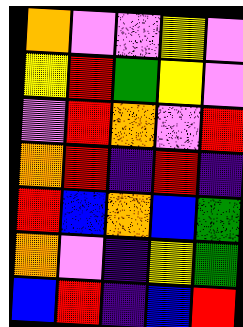[["orange", "violet", "violet", "yellow", "violet"], ["yellow", "red", "green", "yellow", "violet"], ["violet", "red", "orange", "violet", "red"], ["orange", "red", "indigo", "red", "indigo"], ["red", "blue", "orange", "blue", "green"], ["orange", "violet", "indigo", "yellow", "green"], ["blue", "red", "indigo", "blue", "red"]]